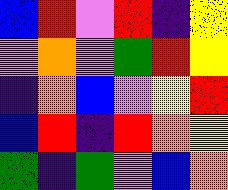[["blue", "red", "violet", "red", "indigo", "yellow"], ["violet", "orange", "violet", "green", "red", "yellow"], ["indigo", "orange", "blue", "violet", "yellow", "red"], ["blue", "red", "indigo", "red", "orange", "yellow"], ["green", "indigo", "green", "violet", "blue", "orange"]]